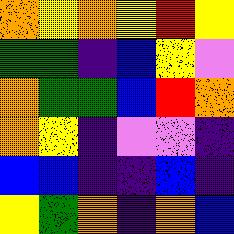[["orange", "yellow", "orange", "yellow", "red", "yellow"], ["green", "green", "indigo", "blue", "yellow", "violet"], ["orange", "green", "green", "blue", "red", "orange"], ["orange", "yellow", "indigo", "violet", "violet", "indigo"], ["blue", "blue", "indigo", "indigo", "blue", "indigo"], ["yellow", "green", "orange", "indigo", "orange", "blue"]]